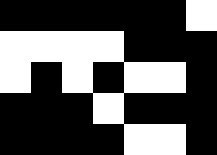[["black", "black", "black", "black", "black", "black", "white"], ["white", "white", "white", "white", "black", "black", "black"], ["white", "black", "white", "black", "white", "white", "black"], ["black", "black", "black", "white", "black", "black", "black"], ["black", "black", "black", "black", "white", "white", "black"]]